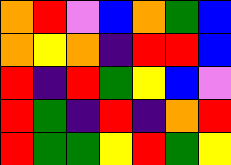[["orange", "red", "violet", "blue", "orange", "green", "blue"], ["orange", "yellow", "orange", "indigo", "red", "red", "blue"], ["red", "indigo", "red", "green", "yellow", "blue", "violet"], ["red", "green", "indigo", "red", "indigo", "orange", "red"], ["red", "green", "green", "yellow", "red", "green", "yellow"]]